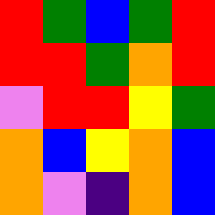[["red", "green", "blue", "green", "red"], ["red", "red", "green", "orange", "red"], ["violet", "red", "red", "yellow", "green"], ["orange", "blue", "yellow", "orange", "blue"], ["orange", "violet", "indigo", "orange", "blue"]]